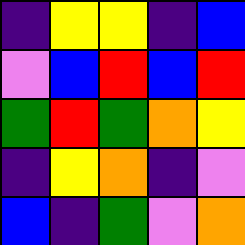[["indigo", "yellow", "yellow", "indigo", "blue"], ["violet", "blue", "red", "blue", "red"], ["green", "red", "green", "orange", "yellow"], ["indigo", "yellow", "orange", "indigo", "violet"], ["blue", "indigo", "green", "violet", "orange"]]